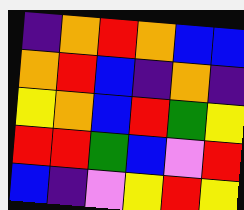[["indigo", "orange", "red", "orange", "blue", "blue"], ["orange", "red", "blue", "indigo", "orange", "indigo"], ["yellow", "orange", "blue", "red", "green", "yellow"], ["red", "red", "green", "blue", "violet", "red"], ["blue", "indigo", "violet", "yellow", "red", "yellow"]]